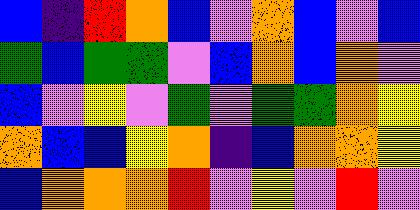[["blue", "indigo", "red", "orange", "blue", "violet", "orange", "blue", "violet", "blue"], ["green", "blue", "green", "green", "violet", "blue", "orange", "blue", "orange", "violet"], ["blue", "violet", "yellow", "violet", "green", "violet", "green", "green", "orange", "yellow"], ["orange", "blue", "blue", "yellow", "orange", "indigo", "blue", "orange", "orange", "yellow"], ["blue", "orange", "orange", "orange", "red", "violet", "yellow", "violet", "red", "violet"]]